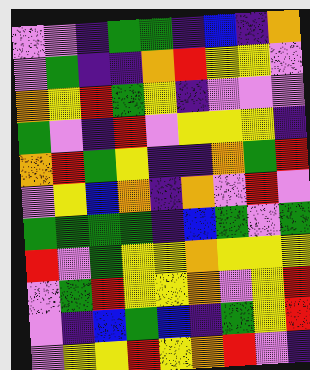[["violet", "violet", "indigo", "green", "green", "indigo", "blue", "indigo", "orange"], ["violet", "green", "indigo", "indigo", "orange", "red", "yellow", "yellow", "violet"], ["orange", "yellow", "red", "green", "yellow", "indigo", "violet", "violet", "violet"], ["green", "violet", "indigo", "red", "violet", "yellow", "yellow", "yellow", "indigo"], ["orange", "red", "green", "yellow", "indigo", "indigo", "orange", "green", "red"], ["violet", "yellow", "blue", "orange", "indigo", "orange", "violet", "red", "violet"], ["green", "green", "green", "green", "indigo", "blue", "green", "violet", "green"], ["red", "violet", "green", "yellow", "yellow", "orange", "yellow", "yellow", "yellow"], ["violet", "green", "red", "yellow", "yellow", "orange", "violet", "yellow", "red"], ["violet", "indigo", "blue", "green", "blue", "indigo", "green", "yellow", "red"], ["violet", "yellow", "yellow", "red", "yellow", "orange", "red", "violet", "indigo"]]